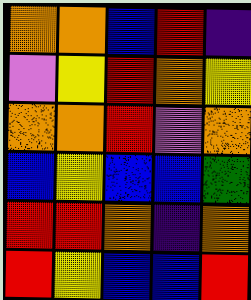[["orange", "orange", "blue", "red", "indigo"], ["violet", "yellow", "red", "orange", "yellow"], ["orange", "orange", "red", "violet", "orange"], ["blue", "yellow", "blue", "blue", "green"], ["red", "red", "orange", "indigo", "orange"], ["red", "yellow", "blue", "blue", "red"]]